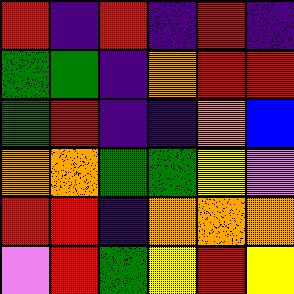[["red", "indigo", "red", "indigo", "red", "indigo"], ["green", "green", "indigo", "orange", "red", "red"], ["green", "red", "indigo", "indigo", "orange", "blue"], ["orange", "orange", "green", "green", "yellow", "violet"], ["red", "red", "indigo", "orange", "orange", "orange"], ["violet", "red", "green", "yellow", "red", "yellow"]]